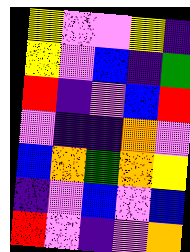[["yellow", "violet", "violet", "yellow", "indigo"], ["yellow", "violet", "blue", "indigo", "green"], ["red", "indigo", "violet", "blue", "red"], ["violet", "indigo", "indigo", "orange", "violet"], ["blue", "orange", "green", "orange", "yellow"], ["indigo", "violet", "blue", "violet", "blue"], ["red", "violet", "indigo", "violet", "orange"]]